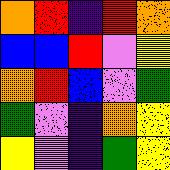[["orange", "red", "indigo", "red", "orange"], ["blue", "blue", "red", "violet", "yellow"], ["orange", "red", "blue", "violet", "green"], ["green", "violet", "indigo", "orange", "yellow"], ["yellow", "violet", "indigo", "green", "yellow"]]